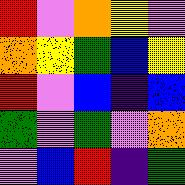[["red", "violet", "orange", "yellow", "violet"], ["orange", "yellow", "green", "blue", "yellow"], ["red", "violet", "blue", "indigo", "blue"], ["green", "violet", "green", "violet", "orange"], ["violet", "blue", "red", "indigo", "green"]]